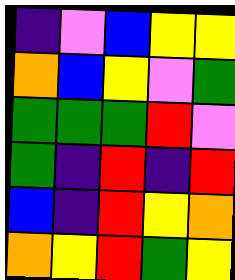[["indigo", "violet", "blue", "yellow", "yellow"], ["orange", "blue", "yellow", "violet", "green"], ["green", "green", "green", "red", "violet"], ["green", "indigo", "red", "indigo", "red"], ["blue", "indigo", "red", "yellow", "orange"], ["orange", "yellow", "red", "green", "yellow"]]